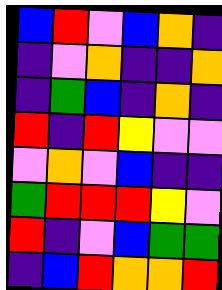[["blue", "red", "violet", "blue", "orange", "indigo"], ["indigo", "violet", "orange", "indigo", "indigo", "orange"], ["indigo", "green", "blue", "indigo", "orange", "indigo"], ["red", "indigo", "red", "yellow", "violet", "violet"], ["violet", "orange", "violet", "blue", "indigo", "indigo"], ["green", "red", "red", "red", "yellow", "violet"], ["red", "indigo", "violet", "blue", "green", "green"], ["indigo", "blue", "red", "orange", "orange", "red"]]